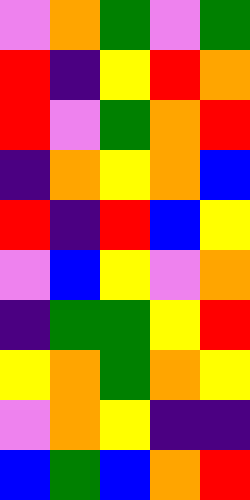[["violet", "orange", "green", "violet", "green"], ["red", "indigo", "yellow", "red", "orange"], ["red", "violet", "green", "orange", "red"], ["indigo", "orange", "yellow", "orange", "blue"], ["red", "indigo", "red", "blue", "yellow"], ["violet", "blue", "yellow", "violet", "orange"], ["indigo", "green", "green", "yellow", "red"], ["yellow", "orange", "green", "orange", "yellow"], ["violet", "orange", "yellow", "indigo", "indigo"], ["blue", "green", "blue", "orange", "red"]]